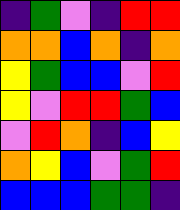[["indigo", "green", "violet", "indigo", "red", "red"], ["orange", "orange", "blue", "orange", "indigo", "orange"], ["yellow", "green", "blue", "blue", "violet", "red"], ["yellow", "violet", "red", "red", "green", "blue"], ["violet", "red", "orange", "indigo", "blue", "yellow"], ["orange", "yellow", "blue", "violet", "green", "red"], ["blue", "blue", "blue", "green", "green", "indigo"]]